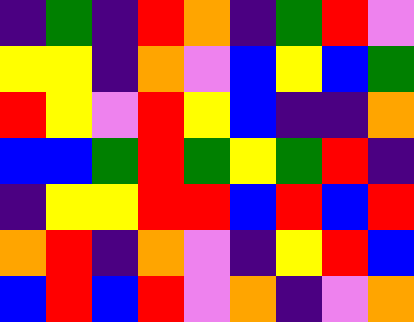[["indigo", "green", "indigo", "red", "orange", "indigo", "green", "red", "violet"], ["yellow", "yellow", "indigo", "orange", "violet", "blue", "yellow", "blue", "green"], ["red", "yellow", "violet", "red", "yellow", "blue", "indigo", "indigo", "orange"], ["blue", "blue", "green", "red", "green", "yellow", "green", "red", "indigo"], ["indigo", "yellow", "yellow", "red", "red", "blue", "red", "blue", "red"], ["orange", "red", "indigo", "orange", "violet", "indigo", "yellow", "red", "blue"], ["blue", "red", "blue", "red", "violet", "orange", "indigo", "violet", "orange"]]